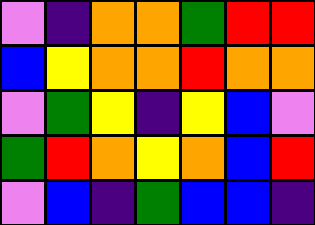[["violet", "indigo", "orange", "orange", "green", "red", "red"], ["blue", "yellow", "orange", "orange", "red", "orange", "orange"], ["violet", "green", "yellow", "indigo", "yellow", "blue", "violet"], ["green", "red", "orange", "yellow", "orange", "blue", "red"], ["violet", "blue", "indigo", "green", "blue", "blue", "indigo"]]